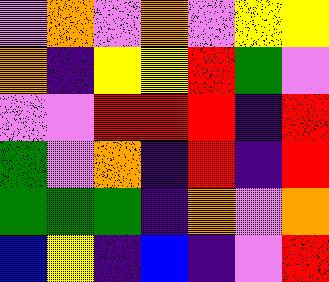[["violet", "orange", "violet", "orange", "violet", "yellow", "yellow"], ["orange", "indigo", "yellow", "yellow", "red", "green", "violet"], ["violet", "violet", "red", "red", "red", "indigo", "red"], ["green", "violet", "orange", "indigo", "red", "indigo", "red"], ["green", "green", "green", "indigo", "orange", "violet", "orange"], ["blue", "yellow", "indigo", "blue", "indigo", "violet", "red"]]